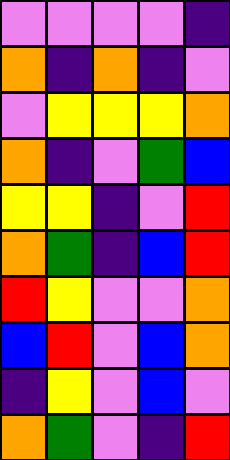[["violet", "violet", "violet", "violet", "indigo"], ["orange", "indigo", "orange", "indigo", "violet"], ["violet", "yellow", "yellow", "yellow", "orange"], ["orange", "indigo", "violet", "green", "blue"], ["yellow", "yellow", "indigo", "violet", "red"], ["orange", "green", "indigo", "blue", "red"], ["red", "yellow", "violet", "violet", "orange"], ["blue", "red", "violet", "blue", "orange"], ["indigo", "yellow", "violet", "blue", "violet"], ["orange", "green", "violet", "indigo", "red"]]